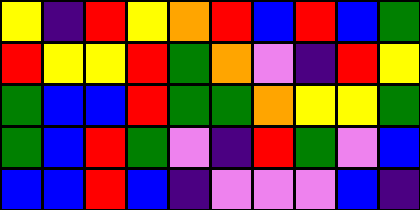[["yellow", "indigo", "red", "yellow", "orange", "red", "blue", "red", "blue", "green"], ["red", "yellow", "yellow", "red", "green", "orange", "violet", "indigo", "red", "yellow"], ["green", "blue", "blue", "red", "green", "green", "orange", "yellow", "yellow", "green"], ["green", "blue", "red", "green", "violet", "indigo", "red", "green", "violet", "blue"], ["blue", "blue", "red", "blue", "indigo", "violet", "violet", "violet", "blue", "indigo"]]